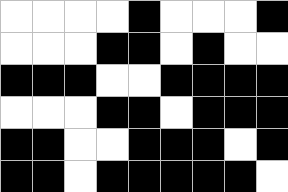[["white", "white", "white", "white", "black", "white", "white", "white", "black"], ["white", "white", "white", "black", "black", "white", "black", "white", "white"], ["black", "black", "black", "white", "white", "black", "black", "black", "black"], ["white", "white", "white", "black", "black", "white", "black", "black", "black"], ["black", "black", "white", "white", "black", "black", "black", "white", "black"], ["black", "black", "white", "black", "black", "black", "black", "black", "white"]]